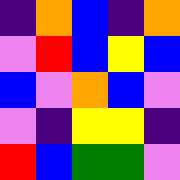[["indigo", "orange", "blue", "indigo", "orange"], ["violet", "red", "blue", "yellow", "blue"], ["blue", "violet", "orange", "blue", "violet"], ["violet", "indigo", "yellow", "yellow", "indigo"], ["red", "blue", "green", "green", "violet"]]